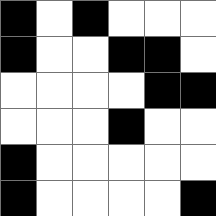[["black", "white", "black", "white", "white", "white"], ["black", "white", "white", "black", "black", "white"], ["white", "white", "white", "white", "black", "black"], ["white", "white", "white", "black", "white", "white"], ["black", "white", "white", "white", "white", "white"], ["black", "white", "white", "white", "white", "black"]]